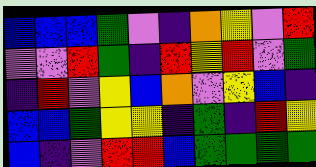[["blue", "blue", "blue", "green", "violet", "indigo", "orange", "yellow", "violet", "red"], ["violet", "violet", "red", "green", "indigo", "red", "yellow", "red", "violet", "green"], ["indigo", "red", "violet", "yellow", "blue", "orange", "violet", "yellow", "blue", "indigo"], ["blue", "blue", "green", "yellow", "yellow", "indigo", "green", "indigo", "red", "yellow"], ["blue", "indigo", "violet", "red", "red", "blue", "green", "green", "green", "green"]]